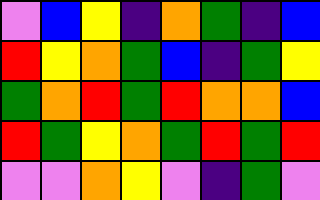[["violet", "blue", "yellow", "indigo", "orange", "green", "indigo", "blue"], ["red", "yellow", "orange", "green", "blue", "indigo", "green", "yellow"], ["green", "orange", "red", "green", "red", "orange", "orange", "blue"], ["red", "green", "yellow", "orange", "green", "red", "green", "red"], ["violet", "violet", "orange", "yellow", "violet", "indigo", "green", "violet"]]